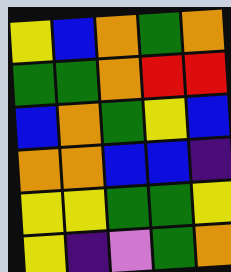[["yellow", "blue", "orange", "green", "orange"], ["green", "green", "orange", "red", "red"], ["blue", "orange", "green", "yellow", "blue"], ["orange", "orange", "blue", "blue", "indigo"], ["yellow", "yellow", "green", "green", "yellow"], ["yellow", "indigo", "violet", "green", "orange"]]